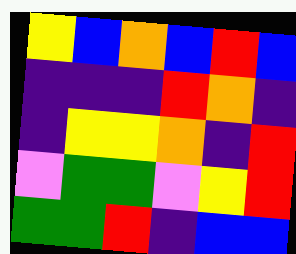[["yellow", "blue", "orange", "blue", "red", "blue"], ["indigo", "indigo", "indigo", "red", "orange", "indigo"], ["indigo", "yellow", "yellow", "orange", "indigo", "red"], ["violet", "green", "green", "violet", "yellow", "red"], ["green", "green", "red", "indigo", "blue", "blue"]]